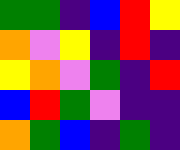[["green", "green", "indigo", "blue", "red", "yellow"], ["orange", "violet", "yellow", "indigo", "red", "indigo"], ["yellow", "orange", "violet", "green", "indigo", "red"], ["blue", "red", "green", "violet", "indigo", "indigo"], ["orange", "green", "blue", "indigo", "green", "indigo"]]